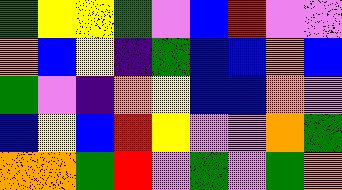[["green", "yellow", "yellow", "green", "violet", "blue", "red", "violet", "violet"], ["orange", "blue", "yellow", "indigo", "green", "blue", "blue", "orange", "blue"], ["green", "violet", "indigo", "orange", "yellow", "blue", "blue", "orange", "violet"], ["blue", "yellow", "blue", "red", "yellow", "violet", "violet", "orange", "green"], ["orange", "orange", "green", "red", "violet", "green", "violet", "green", "orange"]]